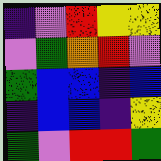[["indigo", "violet", "red", "yellow", "yellow"], ["violet", "green", "orange", "red", "violet"], ["green", "blue", "blue", "indigo", "blue"], ["indigo", "blue", "blue", "indigo", "yellow"], ["green", "violet", "red", "red", "green"]]